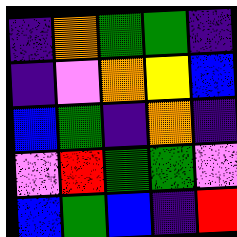[["indigo", "orange", "green", "green", "indigo"], ["indigo", "violet", "orange", "yellow", "blue"], ["blue", "green", "indigo", "orange", "indigo"], ["violet", "red", "green", "green", "violet"], ["blue", "green", "blue", "indigo", "red"]]